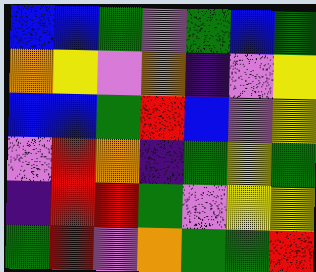[["blue", "blue", "green", "violet", "green", "blue", "green"], ["orange", "yellow", "violet", "orange", "indigo", "violet", "yellow"], ["blue", "blue", "green", "red", "blue", "violet", "yellow"], ["violet", "red", "orange", "indigo", "green", "yellow", "green"], ["indigo", "red", "red", "green", "violet", "yellow", "yellow"], ["green", "red", "violet", "orange", "green", "green", "red"]]